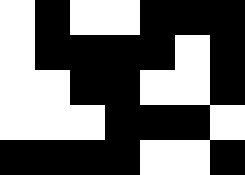[["white", "black", "white", "white", "black", "black", "black"], ["white", "black", "black", "black", "black", "white", "black"], ["white", "white", "black", "black", "white", "white", "black"], ["white", "white", "white", "black", "black", "black", "white"], ["black", "black", "black", "black", "white", "white", "black"]]